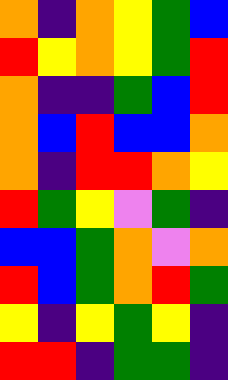[["orange", "indigo", "orange", "yellow", "green", "blue"], ["red", "yellow", "orange", "yellow", "green", "red"], ["orange", "indigo", "indigo", "green", "blue", "red"], ["orange", "blue", "red", "blue", "blue", "orange"], ["orange", "indigo", "red", "red", "orange", "yellow"], ["red", "green", "yellow", "violet", "green", "indigo"], ["blue", "blue", "green", "orange", "violet", "orange"], ["red", "blue", "green", "orange", "red", "green"], ["yellow", "indigo", "yellow", "green", "yellow", "indigo"], ["red", "red", "indigo", "green", "green", "indigo"]]